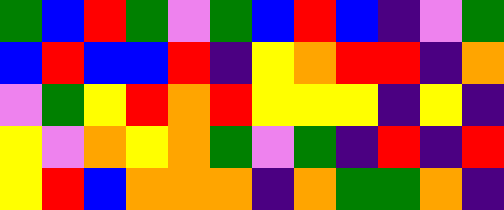[["green", "blue", "red", "green", "violet", "green", "blue", "red", "blue", "indigo", "violet", "green"], ["blue", "red", "blue", "blue", "red", "indigo", "yellow", "orange", "red", "red", "indigo", "orange"], ["violet", "green", "yellow", "red", "orange", "red", "yellow", "yellow", "yellow", "indigo", "yellow", "indigo"], ["yellow", "violet", "orange", "yellow", "orange", "green", "violet", "green", "indigo", "red", "indigo", "red"], ["yellow", "red", "blue", "orange", "orange", "orange", "indigo", "orange", "green", "green", "orange", "indigo"]]